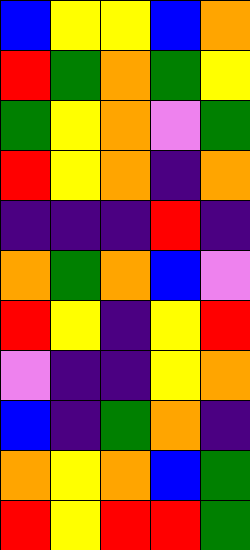[["blue", "yellow", "yellow", "blue", "orange"], ["red", "green", "orange", "green", "yellow"], ["green", "yellow", "orange", "violet", "green"], ["red", "yellow", "orange", "indigo", "orange"], ["indigo", "indigo", "indigo", "red", "indigo"], ["orange", "green", "orange", "blue", "violet"], ["red", "yellow", "indigo", "yellow", "red"], ["violet", "indigo", "indigo", "yellow", "orange"], ["blue", "indigo", "green", "orange", "indigo"], ["orange", "yellow", "orange", "blue", "green"], ["red", "yellow", "red", "red", "green"]]